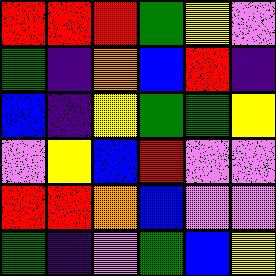[["red", "red", "red", "green", "yellow", "violet"], ["green", "indigo", "orange", "blue", "red", "indigo"], ["blue", "indigo", "yellow", "green", "green", "yellow"], ["violet", "yellow", "blue", "red", "violet", "violet"], ["red", "red", "orange", "blue", "violet", "violet"], ["green", "indigo", "violet", "green", "blue", "yellow"]]